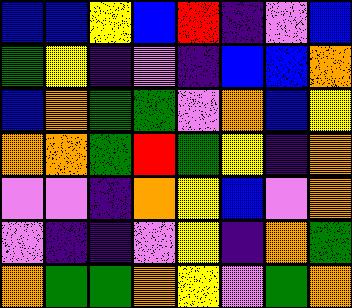[["blue", "blue", "yellow", "blue", "red", "indigo", "violet", "blue"], ["green", "yellow", "indigo", "violet", "indigo", "blue", "blue", "orange"], ["blue", "orange", "green", "green", "violet", "orange", "blue", "yellow"], ["orange", "orange", "green", "red", "green", "yellow", "indigo", "orange"], ["violet", "violet", "indigo", "orange", "yellow", "blue", "violet", "orange"], ["violet", "indigo", "indigo", "violet", "yellow", "indigo", "orange", "green"], ["orange", "green", "green", "orange", "yellow", "violet", "green", "orange"]]